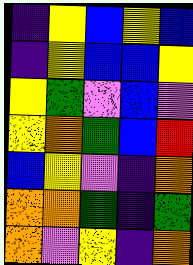[["indigo", "yellow", "blue", "yellow", "blue"], ["indigo", "yellow", "blue", "blue", "yellow"], ["yellow", "green", "violet", "blue", "violet"], ["yellow", "orange", "green", "blue", "red"], ["blue", "yellow", "violet", "indigo", "orange"], ["orange", "orange", "green", "indigo", "green"], ["orange", "violet", "yellow", "indigo", "orange"]]